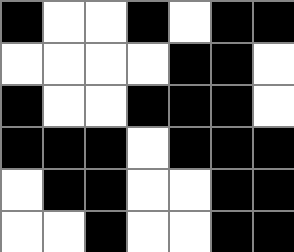[["black", "white", "white", "black", "white", "black", "black"], ["white", "white", "white", "white", "black", "black", "white"], ["black", "white", "white", "black", "black", "black", "white"], ["black", "black", "black", "white", "black", "black", "black"], ["white", "black", "black", "white", "white", "black", "black"], ["white", "white", "black", "white", "white", "black", "black"]]